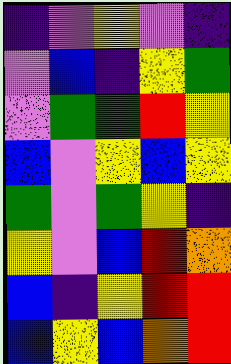[["indigo", "violet", "yellow", "violet", "indigo"], ["violet", "blue", "indigo", "yellow", "green"], ["violet", "green", "green", "red", "yellow"], ["blue", "violet", "yellow", "blue", "yellow"], ["green", "violet", "green", "yellow", "indigo"], ["yellow", "violet", "blue", "red", "orange"], ["blue", "indigo", "yellow", "red", "red"], ["blue", "yellow", "blue", "orange", "red"]]